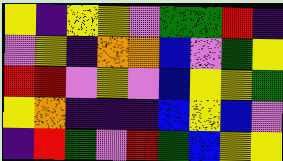[["yellow", "indigo", "yellow", "yellow", "violet", "green", "green", "red", "indigo"], ["violet", "yellow", "indigo", "orange", "orange", "blue", "violet", "green", "yellow"], ["red", "red", "violet", "yellow", "violet", "blue", "yellow", "yellow", "green"], ["yellow", "orange", "indigo", "indigo", "indigo", "blue", "yellow", "blue", "violet"], ["indigo", "red", "green", "violet", "red", "green", "blue", "yellow", "yellow"]]